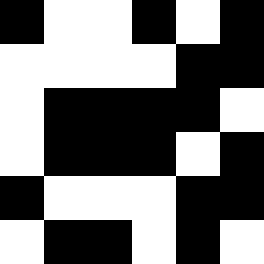[["black", "white", "white", "black", "white", "black"], ["white", "white", "white", "white", "black", "black"], ["white", "black", "black", "black", "black", "white"], ["white", "black", "black", "black", "white", "black"], ["black", "white", "white", "white", "black", "black"], ["white", "black", "black", "white", "black", "white"]]